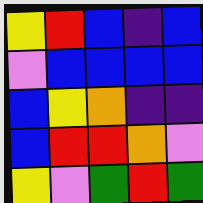[["yellow", "red", "blue", "indigo", "blue"], ["violet", "blue", "blue", "blue", "blue"], ["blue", "yellow", "orange", "indigo", "indigo"], ["blue", "red", "red", "orange", "violet"], ["yellow", "violet", "green", "red", "green"]]